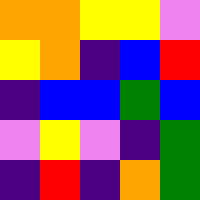[["orange", "orange", "yellow", "yellow", "violet"], ["yellow", "orange", "indigo", "blue", "red"], ["indigo", "blue", "blue", "green", "blue"], ["violet", "yellow", "violet", "indigo", "green"], ["indigo", "red", "indigo", "orange", "green"]]